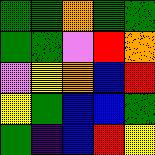[["green", "green", "orange", "green", "green"], ["green", "green", "violet", "red", "orange"], ["violet", "yellow", "orange", "blue", "red"], ["yellow", "green", "blue", "blue", "green"], ["green", "indigo", "blue", "red", "yellow"]]